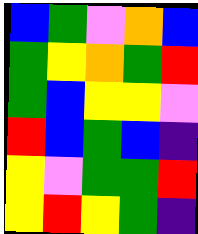[["blue", "green", "violet", "orange", "blue"], ["green", "yellow", "orange", "green", "red"], ["green", "blue", "yellow", "yellow", "violet"], ["red", "blue", "green", "blue", "indigo"], ["yellow", "violet", "green", "green", "red"], ["yellow", "red", "yellow", "green", "indigo"]]